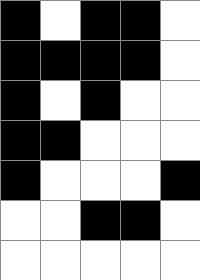[["black", "white", "black", "black", "white"], ["black", "black", "black", "black", "white"], ["black", "white", "black", "white", "white"], ["black", "black", "white", "white", "white"], ["black", "white", "white", "white", "black"], ["white", "white", "black", "black", "white"], ["white", "white", "white", "white", "white"]]